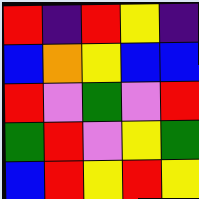[["red", "indigo", "red", "yellow", "indigo"], ["blue", "orange", "yellow", "blue", "blue"], ["red", "violet", "green", "violet", "red"], ["green", "red", "violet", "yellow", "green"], ["blue", "red", "yellow", "red", "yellow"]]